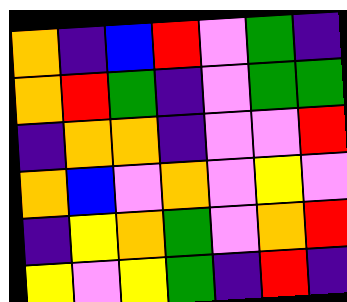[["orange", "indigo", "blue", "red", "violet", "green", "indigo"], ["orange", "red", "green", "indigo", "violet", "green", "green"], ["indigo", "orange", "orange", "indigo", "violet", "violet", "red"], ["orange", "blue", "violet", "orange", "violet", "yellow", "violet"], ["indigo", "yellow", "orange", "green", "violet", "orange", "red"], ["yellow", "violet", "yellow", "green", "indigo", "red", "indigo"]]